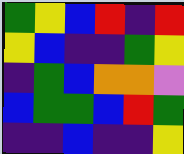[["green", "yellow", "blue", "red", "indigo", "red"], ["yellow", "blue", "indigo", "indigo", "green", "yellow"], ["indigo", "green", "blue", "orange", "orange", "violet"], ["blue", "green", "green", "blue", "red", "green"], ["indigo", "indigo", "blue", "indigo", "indigo", "yellow"]]